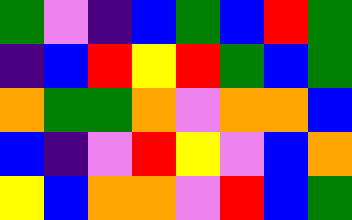[["green", "violet", "indigo", "blue", "green", "blue", "red", "green"], ["indigo", "blue", "red", "yellow", "red", "green", "blue", "green"], ["orange", "green", "green", "orange", "violet", "orange", "orange", "blue"], ["blue", "indigo", "violet", "red", "yellow", "violet", "blue", "orange"], ["yellow", "blue", "orange", "orange", "violet", "red", "blue", "green"]]